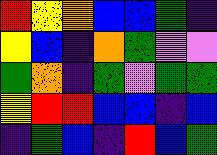[["red", "yellow", "orange", "blue", "blue", "green", "indigo"], ["yellow", "blue", "indigo", "orange", "green", "violet", "violet"], ["green", "orange", "indigo", "green", "violet", "green", "green"], ["yellow", "red", "red", "blue", "blue", "indigo", "blue"], ["indigo", "green", "blue", "indigo", "red", "blue", "green"]]